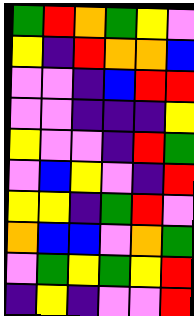[["green", "red", "orange", "green", "yellow", "violet"], ["yellow", "indigo", "red", "orange", "orange", "blue"], ["violet", "violet", "indigo", "blue", "red", "red"], ["violet", "violet", "indigo", "indigo", "indigo", "yellow"], ["yellow", "violet", "violet", "indigo", "red", "green"], ["violet", "blue", "yellow", "violet", "indigo", "red"], ["yellow", "yellow", "indigo", "green", "red", "violet"], ["orange", "blue", "blue", "violet", "orange", "green"], ["violet", "green", "yellow", "green", "yellow", "red"], ["indigo", "yellow", "indigo", "violet", "violet", "red"]]